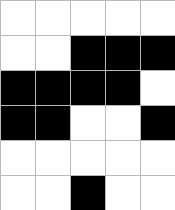[["white", "white", "white", "white", "white"], ["white", "white", "black", "black", "black"], ["black", "black", "black", "black", "white"], ["black", "black", "white", "white", "black"], ["white", "white", "white", "white", "white"], ["white", "white", "black", "white", "white"]]